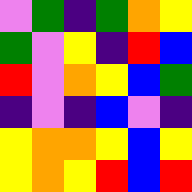[["violet", "green", "indigo", "green", "orange", "yellow"], ["green", "violet", "yellow", "indigo", "red", "blue"], ["red", "violet", "orange", "yellow", "blue", "green"], ["indigo", "violet", "indigo", "blue", "violet", "indigo"], ["yellow", "orange", "orange", "yellow", "blue", "yellow"], ["yellow", "orange", "yellow", "red", "blue", "red"]]